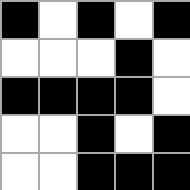[["black", "white", "black", "white", "black"], ["white", "white", "white", "black", "white"], ["black", "black", "black", "black", "white"], ["white", "white", "black", "white", "black"], ["white", "white", "black", "black", "black"]]